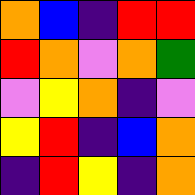[["orange", "blue", "indigo", "red", "red"], ["red", "orange", "violet", "orange", "green"], ["violet", "yellow", "orange", "indigo", "violet"], ["yellow", "red", "indigo", "blue", "orange"], ["indigo", "red", "yellow", "indigo", "orange"]]